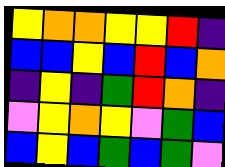[["yellow", "orange", "orange", "yellow", "yellow", "red", "indigo"], ["blue", "blue", "yellow", "blue", "red", "blue", "orange"], ["indigo", "yellow", "indigo", "green", "red", "orange", "indigo"], ["violet", "yellow", "orange", "yellow", "violet", "green", "blue"], ["blue", "yellow", "blue", "green", "blue", "green", "violet"]]